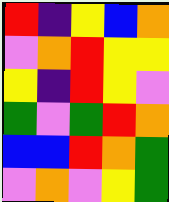[["red", "indigo", "yellow", "blue", "orange"], ["violet", "orange", "red", "yellow", "yellow"], ["yellow", "indigo", "red", "yellow", "violet"], ["green", "violet", "green", "red", "orange"], ["blue", "blue", "red", "orange", "green"], ["violet", "orange", "violet", "yellow", "green"]]